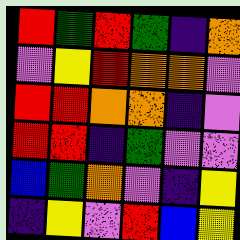[["red", "green", "red", "green", "indigo", "orange"], ["violet", "yellow", "red", "orange", "orange", "violet"], ["red", "red", "orange", "orange", "indigo", "violet"], ["red", "red", "indigo", "green", "violet", "violet"], ["blue", "green", "orange", "violet", "indigo", "yellow"], ["indigo", "yellow", "violet", "red", "blue", "yellow"]]